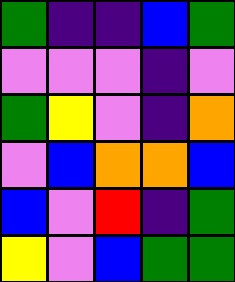[["green", "indigo", "indigo", "blue", "green"], ["violet", "violet", "violet", "indigo", "violet"], ["green", "yellow", "violet", "indigo", "orange"], ["violet", "blue", "orange", "orange", "blue"], ["blue", "violet", "red", "indigo", "green"], ["yellow", "violet", "blue", "green", "green"]]